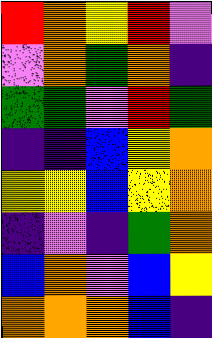[["red", "orange", "yellow", "red", "violet"], ["violet", "orange", "green", "orange", "indigo"], ["green", "green", "violet", "red", "green"], ["indigo", "indigo", "blue", "yellow", "orange"], ["yellow", "yellow", "blue", "yellow", "orange"], ["indigo", "violet", "indigo", "green", "orange"], ["blue", "orange", "violet", "blue", "yellow"], ["orange", "orange", "orange", "blue", "indigo"]]